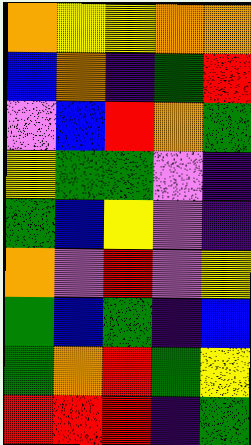[["orange", "yellow", "yellow", "orange", "orange"], ["blue", "orange", "indigo", "green", "red"], ["violet", "blue", "red", "orange", "green"], ["yellow", "green", "green", "violet", "indigo"], ["green", "blue", "yellow", "violet", "indigo"], ["orange", "violet", "red", "violet", "yellow"], ["green", "blue", "green", "indigo", "blue"], ["green", "orange", "red", "green", "yellow"], ["red", "red", "red", "indigo", "green"]]